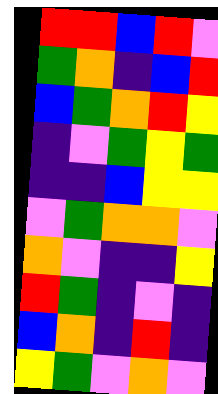[["red", "red", "blue", "red", "violet"], ["green", "orange", "indigo", "blue", "red"], ["blue", "green", "orange", "red", "yellow"], ["indigo", "violet", "green", "yellow", "green"], ["indigo", "indigo", "blue", "yellow", "yellow"], ["violet", "green", "orange", "orange", "violet"], ["orange", "violet", "indigo", "indigo", "yellow"], ["red", "green", "indigo", "violet", "indigo"], ["blue", "orange", "indigo", "red", "indigo"], ["yellow", "green", "violet", "orange", "violet"]]